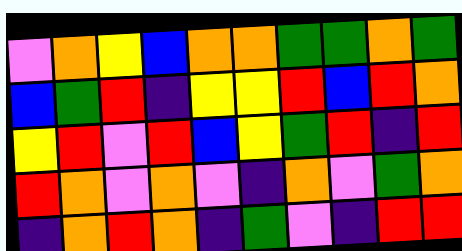[["violet", "orange", "yellow", "blue", "orange", "orange", "green", "green", "orange", "green"], ["blue", "green", "red", "indigo", "yellow", "yellow", "red", "blue", "red", "orange"], ["yellow", "red", "violet", "red", "blue", "yellow", "green", "red", "indigo", "red"], ["red", "orange", "violet", "orange", "violet", "indigo", "orange", "violet", "green", "orange"], ["indigo", "orange", "red", "orange", "indigo", "green", "violet", "indigo", "red", "red"]]